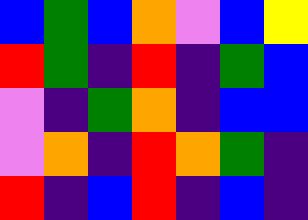[["blue", "green", "blue", "orange", "violet", "blue", "yellow"], ["red", "green", "indigo", "red", "indigo", "green", "blue"], ["violet", "indigo", "green", "orange", "indigo", "blue", "blue"], ["violet", "orange", "indigo", "red", "orange", "green", "indigo"], ["red", "indigo", "blue", "red", "indigo", "blue", "indigo"]]